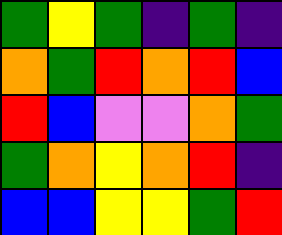[["green", "yellow", "green", "indigo", "green", "indigo"], ["orange", "green", "red", "orange", "red", "blue"], ["red", "blue", "violet", "violet", "orange", "green"], ["green", "orange", "yellow", "orange", "red", "indigo"], ["blue", "blue", "yellow", "yellow", "green", "red"]]